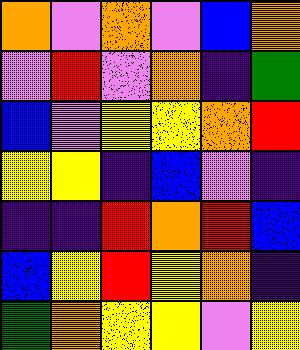[["orange", "violet", "orange", "violet", "blue", "orange"], ["violet", "red", "violet", "orange", "indigo", "green"], ["blue", "violet", "yellow", "yellow", "orange", "red"], ["yellow", "yellow", "indigo", "blue", "violet", "indigo"], ["indigo", "indigo", "red", "orange", "red", "blue"], ["blue", "yellow", "red", "yellow", "orange", "indigo"], ["green", "orange", "yellow", "yellow", "violet", "yellow"]]